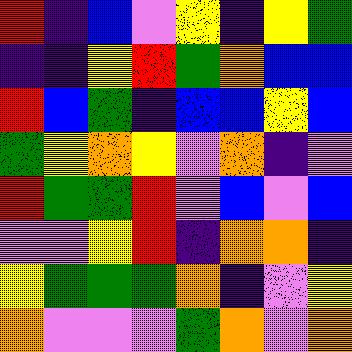[["red", "indigo", "blue", "violet", "yellow", "indigo", "yellow", "green"], ["indigo", "indigo", "yellow", "red", "green", "orange", "blue", "blue"], ["red", "blue", "green", "indigo", "blue", "blue", "yellow", "blue"], ["green", "yellow", "orange", "yellow", "violet", "orange", "indigo", "violet"], ["red", "green", "green", "red", "violet", "blue", "violet", "blue"], ["violet", "violet", "yellow", "red", "indigo", "orange", "orange", "indigo"], ["yellow", "green", "green", "green", "orange", "indigo", "violet", "yellow"], ["orange", "violet", "violet", "violet", "green", "orange", "violet", "orange"]]